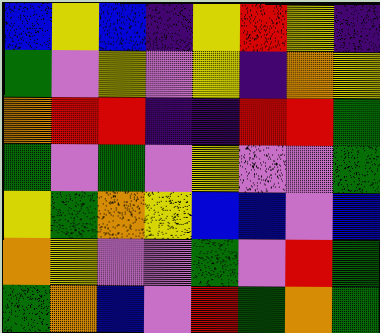[["blue", "yellow", "blue", "indigo", "yellow", "red", "yellow", "indigo"], ["green", "violet", "yellow", "violet", "yellow", "indigo", "orange", "yellow"], ["orange", "red", "red", "indigo", "indigo", "red", "red", "green"], ["green", "violet", "green", "violet", "yellow", "violet", "violet", "green"], ["yellow", "green", "orange", "yellow", "blue", "blue", "violet", "blue"], ["orange", "yellow", "violet", "violet", "green", "violet", "red", "green"], ["green", "orange", "blue", "violet", "red", "green", "orange", "green"]]